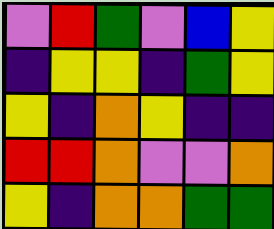[["violet", "red", "green", "violet", "blue", "yellow"], ["indigo", "yellow", "yellow", "indigo", "green", "yellow"], ["yellow", "indigo", "orange", "yellow", "indigo", "indigo"], ["red", "red", "orange", "violet", "violet", "orange"], ["yellow", "indigo", "orange", "orange", "green", "green"]]